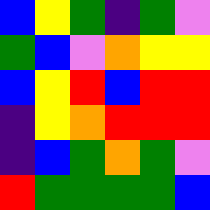[["blue", "yellow", "green", "indigo", "green", "violet"], ["green", "blue", "violet", "orange", "yellow", "yellow"], ["blue", "yellow", "red", "blue", "red", "red"], ["indigo", "yellow", "orange", "red", "red", "red"], ["indigo", "blue", "green", "orange", "green", "violet"], ["red", "green", "green", "green", "green", "blue"]]